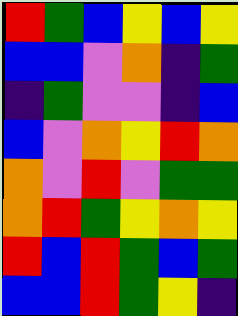[["red", "green", "blue", "yellow", "blue", "yellow"], ["blue", "blue", "violet", "orange", "indigo", "green"], ["indigo", "green", "violet", "violet", "indigo", "blue"], ["blue", "violet", "orange", "yellow", "red", "orange"], ["orange", "violet", "red", "violet", "green", "green"], ["orange", "red", "green", "yellow", "orange", "yellow"], ["red", "blue", "red", "green", "blue", "green"], ["blue", "blue", "red", "green", "yellow", "indigo"]]